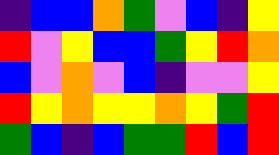[["indigo", "blue", "blue", "orange", "green", "violet", "blue", "indigo", "yellow"], ["red", "violet", "yellow", "blue", "blue", "green", "yellow", "red", "orange"], ["blue", "violet", "orange", "violet", "blue", "indigo", "violet", "violet", "yellow"], ["red", "yellow", "orange", "yellow", "yellow", "orange", "yellow", "green", "red"], ["green", "blue", "indigo", "blue", "green", "green", "red", "blue", "red"]]